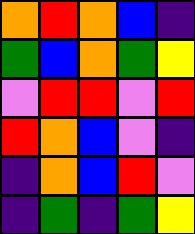[["orange", "red", "orange", "blue", "indigo"], ["green", "blue", "orange", "green", "yellow"], ["violet", "red", "red", "violet", "red"], ["red", "orange", "blue", "violet", "indigo"], ["indigo", "orange", "blue", "red", "violet"], ["indigo", "green", "indigo", "green", "yellow"]]